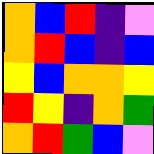[["orange", "blue", "red", "indigo", "violet"], ["orange", "red", "blue", "indigo", "blue"], ["yellow", "blue", "orange", "orange", "yellow"], ["red", "yellow", "indigo", "orange", "green"], ["orange", "red", "green", "blue", "violet"]]